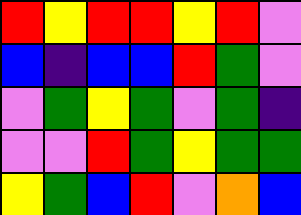[["red", "yellow", "red", "red", "yellow", "red", "violet"], ["blue", "indigo", "blue", "blue", "red", "green", "violet"], ["violet", "green", "yellow", "green", "violet", "green", "indigo"], ["violet", "violet", "red", "green", "yellow", "green", "green"], ["yellow", "green", "blue", "red", "violet", "orange", "blue"]]